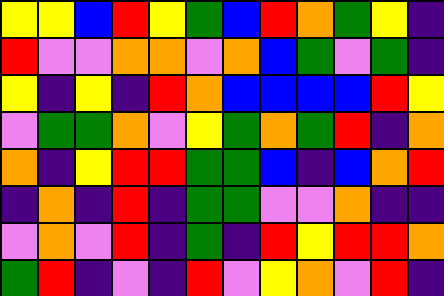[["yellow", "yellow", "blue", "red", "yellow", "green", "blue", "red", "orange", "green", "yellow", "indigo"], ["red", "violet", "violet", "orange", "orange", "violet", "orange", "blue", "green", "violet", "green", "indigo"], ["yellow", "indigo", "yellow", "indigo", "red", "orange", "blue", "blue", "blue", "blue", "red", "yellow"], ["violet", "green", "green", "orange", "violet", "yellow", "green", "orange", "green", "red", "indigo", "orange"], ["orange", "indigo", "yellow", "red", "red", "green", "green", "blue", "indigo", "blue", "orange", "red"], ["indigo", "orange", "indigo", "red", "indigo", "green", "green", "violet", "violet", "orange", "indigo", "indigo"], ["violet", "orange", "violet", "red", "indigo", "green", "indigo", "red", "yellow", "red", "red", "orange"], ["green", "red", "indigo", "violet", "indigo", "red", "violet", "yellow", "orange", "violet", "red", "indigo"]]